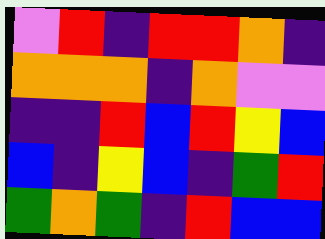[["violet", "red", "indigo", "red", "red", "orange", "indigo"], ["orange", "orange", "orange", "indigo", "orange", "violet", "violet"], ["indigo", "indigo", "red", "blue", "red", "yellow", "blue"], ["blue", "indigo", "yellow", "blue", "indigo", "green", "red"], ["green", "orange", "green", "indigo", "red", "blue", "blue"]]